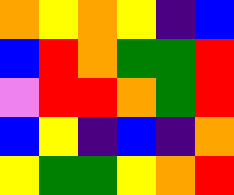[["orange", "yellow", "orange", "yellow", "indigo", "blue"], ["blue", "red", "orange", "green", "green", "red"], ["violet", "red", "red", "orange", "green", "red"], ["blue", "yellow", "indigo", "blue", "indigo", "orange"], ["yellow", "green", "green", "yellow", "orange", "red"]]